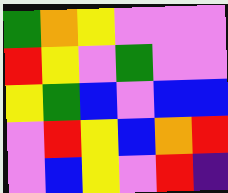[["green", "orange", "yellow", "violet", "violet", "violet"], ["red", "yellow", "violet", "green", "violet", "violet"], ["yellow", "green", "blue", "violet", "blue", "blue"], ["violet", "red", "yellow", "blue", "orange", "red"], ["violet", "blue", "yellow", "violet", "red", "indigo"]]